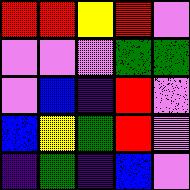[["red", "red", "yellow", "red", "violet"], ["violet", "violet", "violet", "green", "green"], ["violet", "blue", "indigo", "red", "violet"], ["blue", "yellow", "green", "red", "violet"], ["indigo", "green", "indigo", "blue", "violet"]]